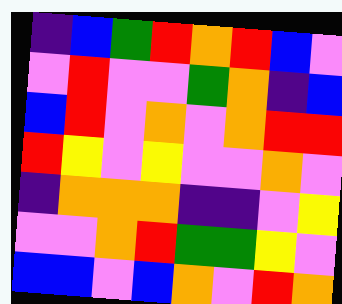[["indigo", "blue", "green", "red", "orange", "red", "blue", "violet"], ["violet", "red", "violet", "violet", "green", "orange", "indigo", "blue"], ["blue", "red", "violet", "orange", "violet", "orange", "red", "red"], ["red", "yellow", "violet", "yellow", "violet", "violet", "orange", "violet"], ["indigo", "orange", "orange", "orange", "indigo", "indigo", "violet", "yellow"], ["violet", "violet", "orange", "red", "green", "green", "yellow", "violet"], ["blue", "blue", "violet", "blue", "orange", "violet", "red", "orange"]]